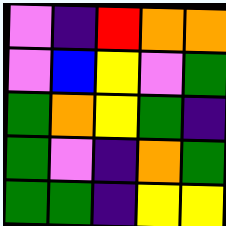[["violet", "indigo", "red", "orange", "orange"], ["violet", "blue", "yellow", "violet", "green"], ["green", "orange", "yellow", "green", "indigo"], ["green", "violet", "indigo", "orange", "green"], ["green", "green", "indigo", "yellow", "yellow"]]